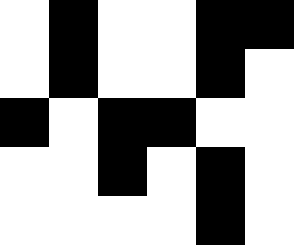[["white", "black", "white", "white", "black", "black"], ["white", "black", "white", "white", "black", "white"], ["black", "white", "black", "black", "white", "white"], ["white", "white", "black", "white", "black", "white"], ["white", "white", "white", "white", "black", "white"]]